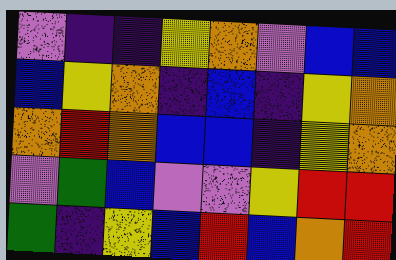[["violet", "indigo", "indigo", "yellow", "orange", "violet", "blue", "blue"], ["blue", "yellow", "orange", "indigo", "blue", "indigo", "yellow", "orange"], ["orange", "red", "orange", "blue", "blue", "indigo", "yellow", "orange"], ["violet", "green", "blue", "violet", "violet", "yellow", "red", "red"], ["green", "indigo", "yellow", "blue", "red", "blue", "orange", "red"]]